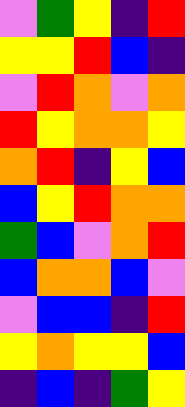[["violet", "green", "yellow", "indigo", "red"], ["yellow", "yellow", "red", "blue", "indigo"], ["violet", "red", "orange", "violet", "orange"], ["red", "yellow", "orange", "orange", "yellow"], ["orange", "red", "indigo", "yellow", "blue"], ["blue", "yellow", "red", "orange", "orange"], ["green", "blue", "violet", "orange", "red"], ["blue", "orange", "orange", "blue", "violet"], ["violet", "blue", "blue", "indigo", "red"], ["yellow", "orange", "yellow", "yellow", "blue"], ["indigo", "blue", "indigo", "green", "yellow"]]